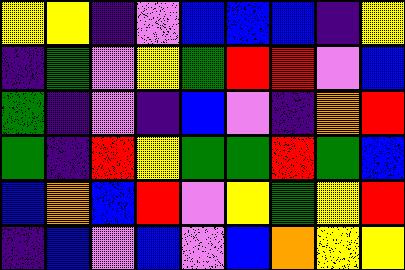[["yellow", "yellow", "indigo", "violet", "blue", "blue", "blue", "indigo", "yellow"], ["indigo", "green", "violet", "yellow", "green", "red", "red", "violet", "blue"], ["green", "indigo", "violet", "indigo", "blue", "violet", "indigo", "orange", "red"], ["green", "indigo", "red", "yellow", "green", "green", "red", "green", "blue"], ["blue", "orange", "blue", "red", "violet", "yellow", "green", "yellow", "red"], ["indigo", "blue", "violet", "blue", "violet", "blue", "orange", "yellow", "yellow"]]